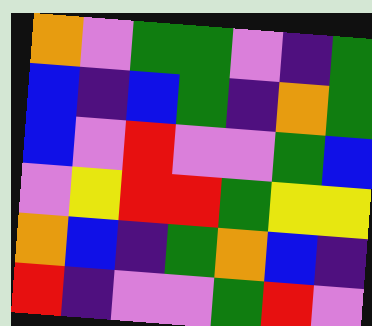[["orange", "violet", "green", "green", "violet", "indigo", "green"], ["blue", "indigo", "blue", "green", "indigo", "orange", "green"], ["blue", "violet", "red", "violet", "violet", "green", "blue"], ["violet", "yellow", "red", "red", "green", "yellow", "yellow"], ["orange", "blue", "indigo", "green", "orange", "blue", "indigo"], ["red", "indigo", "violet", "violet", "green", "red", "violet"]]